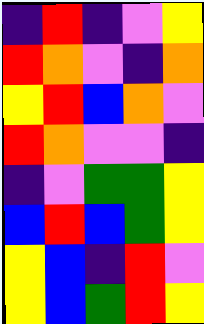[["indigo", "red", "indigo", "violet", "yellow"], ["red", "orange", "violet", "indigo", "orange"], ["yellow", "red", "blue", "orange", "violet"], ["red", "orange", "violet", "violet", "indigo"], ["indigo", "violet", "green", "green", "yellow"], ["blue", "red", "blue", "green", "yellow"], ["yellow", "blue", "indigo", "red", "violet"], ["yellow", "blue", "green", "red", "yellow"]]